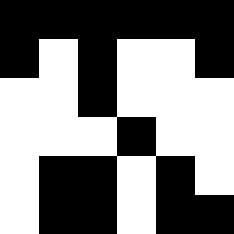[["black", "black", "black", "black", "black", "black"], ["black", "white", "black", "white", "white", "black"], ["white", "white", "black", "white", "white", "white"], ["white", "white", "white", "black", "white", "white"], ["white", "black", "black", "white", "black", "white"], ["white", "black", "black", "white", "black", "black"]]